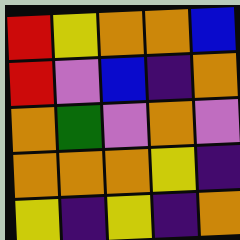[["red", "yellow", "orange", "orange", "blue"], ["red", "violet", "blue", "indigo", "orange"], ["orange", "green", "violet", "orange", "violet"], ["orange", "orange", "orange", "yellow", "indigo"], ["yellow", "indigo", "yellow", "indigo", "orange"]]